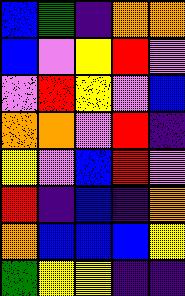[["blue", "green", "indigo", "orange", "orange"], ["blue", "violet", "yellow", "red", "violet"], ["violet", "red", "yellow", "violet", "blue"], ["orange", "orange", "violet", "red", "indigo"], ["yellow", "violet", "blue", "red", "violet"], ["red", "indigo", "blue", "indigo", "orange"], ["orange", "blue", "blue", "blue", "yellow"], ["green", "yellow", "yellow", "indigo", "indigo"]]